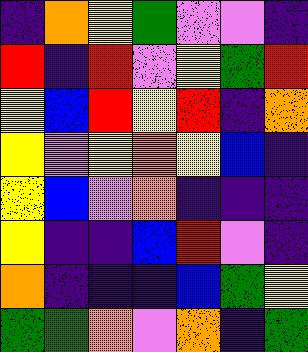[["indigo", "orange", "yellow", "green", "violet", "violet", "indigo"], ["red", "indigo", "red", "violet", "yellow", "green", "red"], ["yellow", "blue", "red", "yellow", "red", "indigo", "orange"], ["yellow", "violet", "yellow", "orange", "yellow", "blue", "indigo"], ["yellow", "blue", "violet", "orange", "indigo", "indigo", "indigo"], ["yellow", "indigo", "indigo", "blue", "red", "violet", "indigo"], ["orange", "indigo", "indigo", "indigo", "blue", "green", "yellow"], ["green", "green", "orange", "violet", "orange", "indigo", "green"]]